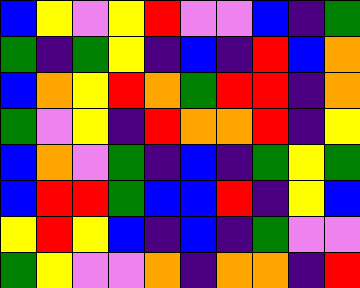[["blue", "yellow", "violet", "yellow", "red", "violet", "violet", "blue", "indigo", "green"], ["green", "indigo", "green", "yellow", "indigo", "blue", "indigo", "red", "blue", "orange"], ["blue", "orange", "yellow", "red", "orange", "green", "red", "red", "indigo", "orange"], ["green", "violet", "yellow", "indigo", "red", "orange", "orange", "red", "indigo", "yellow"], ["blue", "orange", "violet", "green", "indigo", "blue", "indigo", "green", "yellow", "green"], ["blue", "red", "red", "green", "blue", "blue", "red", "indigo", "yellow", "blue"], ["yellow", "red", "yellow", "blue", "indigo", "blue", "indigo", "green", "violet", "violet"], ["green", "yellow", "violet", "violet", "orange", "indigo", "orange", "orange", "indigo", "red"]]